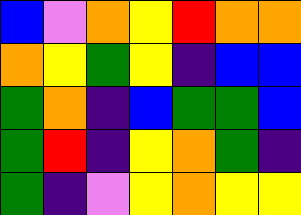[["blue", "violet", "orange", "yellow", "red", "orange", "orange"], ["orange", "yellow", "green", "yellow", "indigo", "blue", "blue"], ["green", "orange", "indigo", "blue", "green", "green", "blue"], ["green", "red", "indigo", "yellow", "orange", "green", "indigo"], ["green", "indigo", "violet", "yellow", "orange", "yellow", "yellow"]]